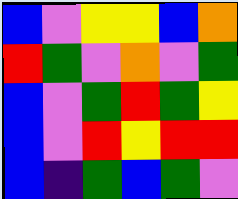[["blue", "violet", "yellow", "yellow", "blue", "orange"], ["red", "green", "violet", "orange", "violet", "green"], ["blue", "violet", "green", "red", "green", "yellow"], ["blue", "violet", "red", "yellow", "red", "red"], ["blue", "indigo", "green", "blue", "green", "violet"]]